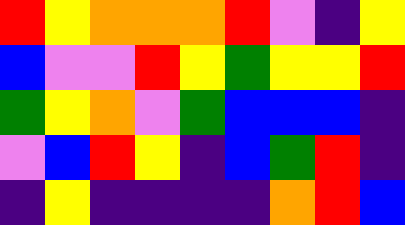[["red", "yellow", "orange", "orange", "orange", "red", "violet", "indigo", "yellow"], ["blue", "violet", "violet", "red", "yellow", "green", "yellow", "yellow", "red"], ["green", "yellow", "orange", "violet", "green", "blue", "blue", "blue", "indigo"], ["violet", "blue", "red", "yellow", "indigo", "blue", "green", "red", "indigo"], ["indigo", "yellow", "indigo", "indigo", "indigo", "indigo", "orange", "red", "blue"]]